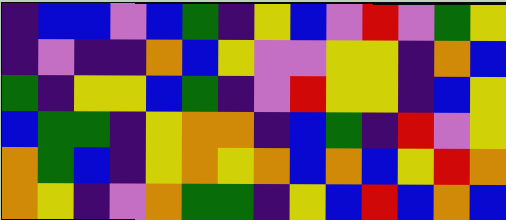[["indigo", "blue", "blue", "violet", "blue", "green", "indigo", "yellow", "blue", "violet", "red", "violet", "green", "yellow"], ["indigo", "violet", "indigo", "indigo", "orange", "blue", "yellow", "violet", "violet", "yellow", "yellow", "indigo", "orange", "blue"], ["green", "indigo", "yellow", "yellow", "blue", "green", "indigo", "violet", "red", "yellow", "yellow", "indigo", "blue", "yellow"], ["blue", "green", "green", "indigo", "yellow", "orange", "orange", "indigo", "blue", "green", "indigo", "red", "violet", "yellow"], ["orange", "green", "blue", "indigo", "yellow", "orange", "yellow", "orange", "blue", "orange", "blue", "yellow", "red", "orange"], ["orange", "yellow", "indigo", "violet", "orange", "green", "green", "indigo", "yellow", "blue", "red", "blue", "orange", "blue"]]